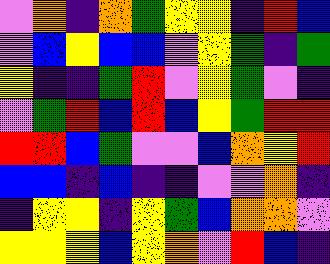[["violet", "orange", "indigo", "orange", "green", "yellow", "yellow", "indigo", "red", "blue"], ["violet", "blue", "yellow", "blue", "blue", "violet", "yellow", "green", "indigo", "green"], ["yellow", "indigo", "indigo", "green", "red", "violet", "yellow", "green", "violet", "indigo"], ["violet", "green", "red", "blue", "red", "blue", "yellow", "green", "red", "red"], ["red", "red", "blue", "green", "violet", "violet", "blue", "orange", "yellow", "red"], ["blue", "blue", "indigo", "blue", "indigo", "indigo", "violet", "violet", "orange", "indigo"], ["indigo", "yellow", "yellow", "indigo", "yellow", "green", "blue", "orange", "orange", "violet"], ["yellow", "yellow", "yellow", "blue", "yellow", "orange", "violet", "red", "blue", "indigo"]]